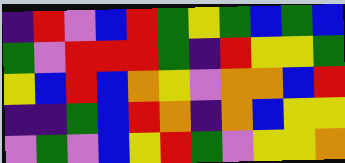[["indigo", "red", "violet", "blue", "red", "green", "yellow", "green", "blue", "green", "blue"], ["green", "violet", "red", "red", "red", "green", "indigo", "red", "yellow", "yellow", "green"], ["yellow", "blue", "red", "blue", "orange", "yellow", "violet", "orange", "orange", "blue", "red"], ["indigo", "indigo", "green", "blue", "red", "orange", "indigo", "orange", "blue", "yellow", "yellow"], ["violet", "green", "violet", "blue", "yellow", "red", "green", "violet", "yellow", "yellow", "orange"]]